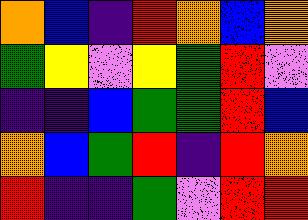[["orange", "blue", "indigo", "red", "orange", "blue", "orange"], ["green", "yellow", "violet", "yellow", "green", "red", "violet"], ["indigo", "indigo", "blue", "green", "green", "red", "blue"], ["orange", "blue", "green", "red", "indigo", "red", "orange"], ["red", "indigo", "indigo", "green", "violet", "red", "red"]]